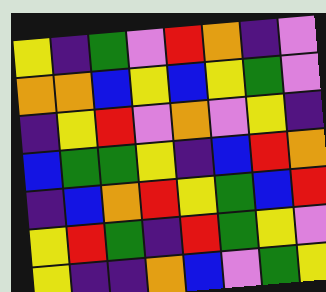[["yellow", "indigo", "green", "violet", "red", "orange", "indigo", "violet"], ["orange", "orange", "blue", "yellow", "blue", "yellow", "green", "violet"], ["indigo", "yellow", "red", "violet", "orange", "violet", "yellow", "indigo"], ["blue", "green", "green", "yellow", "indigo", "blue", "red", "orange"], ["indigo", "blue", "orange", "red", "yellow", "green", "blue", "red"], ["yellow", "red", "green", "indigo", "red", "green", "yellow", "violet"], ["yellow", "indigo", "indigo", "orange", "blue", "violet", "green", "yellow"]]